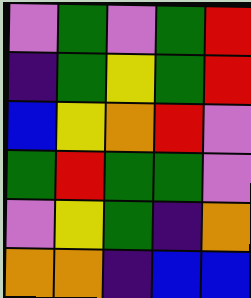[["violet", "green", "violet", "green", "red"], ["indigo", "green", "yellow", "green", "red"], ["blue", "yellow", "orange", "red", "violet"], ["green", "red", "green", "green", "violet"], ["violet", "yellow", "green", "indigo", "orange"], ["orange", "orange", "indigo", "blue", "blue"]]